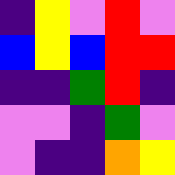[["indigo", "yellow", "violet", "red", "violet"], ["blue", "yellow", "blue", "red", "red"], ["indigo", "indigo", "green", "red", "indigo"], ["violet", "violet", "indigo", "green", "violet"], ["violet", "indigo", "indigo", "orange", "yellow"]]